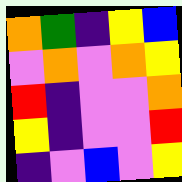[["orange", "green", "indigo", "yellow", "blue"], ["violet", "orange", "violet", "orange", "yellow"], ["red", "indigo", "violet", "violet", "orange"], ["yellow", "indigo", "violet", "violet", "red"], ["indigo", "violet", "blue", "violet", "yellow"]]